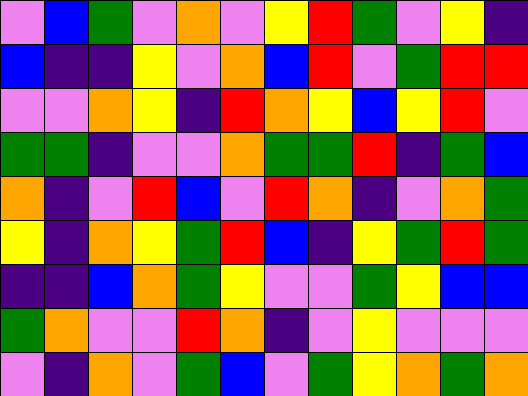[["violet", "blue", "green", "violet", "orange", "violet", "yellow", "red", "green", "violet", "yellow", "indigo"], ["blue", "indigo", "indigo", "yellow", "violet", "orange", "blue", "red", "violet", "green", "red", "red"], ["violet", "violet", "orange", "yellow", "indigo", "red", "orange", "yellow", "blue", "yellow", "red", "violet"], ["green", "green", "indigo", "violet", "violet", "orange", "green", "green", "red", "indigo", "green", "blue"], ["orange", "indigo", "violet", "red", "blue", "violet", "red", "orange", "indigo", "violet", "orange", "green"], ["yellow", "indigo", "orange", "yellow", "green", "red", "blue", "indigo", "yellow", "green", "red", "green"], ["indigo", "indigo", "blue", "orange", "green", "yellow", "violet", "violet", "green", "yellow", "blue", "blue"], ["green", "orange", "violet", "violet", "red", "orange", "indigo", "violet", "yellow", "violet", "violet", "violet"], ["violet", "indigo", "orange", "violet", "green", "blue", "violet", "green", "yellow", "orange", "green", "orange"]]